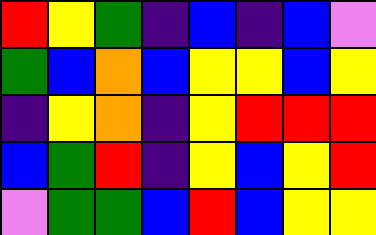[["red", "yellow", "green", "indigo", "blue", "indigo", "blue", "violet"], ["green", "blue", "orange", "blue", "yellow", "yellow", "blue", "yellow"], ["indigo", "yellow", "orange", "indigo", "yellow", "red", "red", "red"], ["blue", "green", "red", "indigo", "yellow", "blue", "yellow", "red"], ["violet", "green", "green", "blue", "red", "blue", "yellow", "yellow"]]